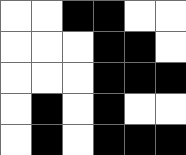[["white", "white", "black", "black", "white", "white"], ["white", "white", "white", "black", "black", "white"], ["white", "white", "white", "black", "black", "black"], ["white", "black", "white", "black", "white", "white"], ["white", "black", "white", "black", "black", "black"]]